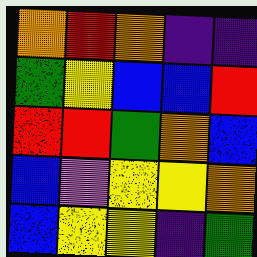[["orange", "red", "orange", "indigo", "indigo"], ["green", "yellow", "blue", "blue", "red"], ["red", "red", "green", "orange", "blue"], ["blue", "violet", "yellow", "yellow", "orange"], ["blue", "yellow", "yellow", "indigo", "green"]]